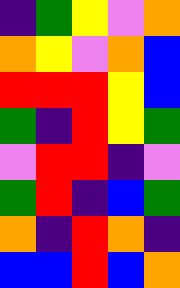[["indigo", "green", "yellow", "violet", "orange"], ["orange", "yellow", "violet", "orange", "blue"], ["red", "red", "red", "yellow", "blue"], ["green", "indigo", "red", "yellow", "green"], ["violet", "red", "red", "indigo", "violet"], ["green", "red", "indigo", "blue", "green"], ["orange", "indigo", "red", "orange", "indigo"], ["blue", "blue", "red", "blue", "orange"]]